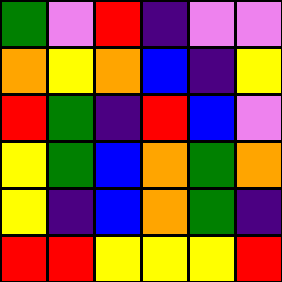[["green", "violet", "red", "indigo", "violet", "violet"], ["orange", "yellow", "orange", "blue", "indigo", "yellow"], ["red", "green", "indigo", "red", "blue", "violet"], ["yellow", "green", "blue", "orange", "green", "orange"], ["yellow", "indigo", "blue", "orange", "green", "indigo"], ["red", "red", "yellow", "yellow", "yellow", "red"]]